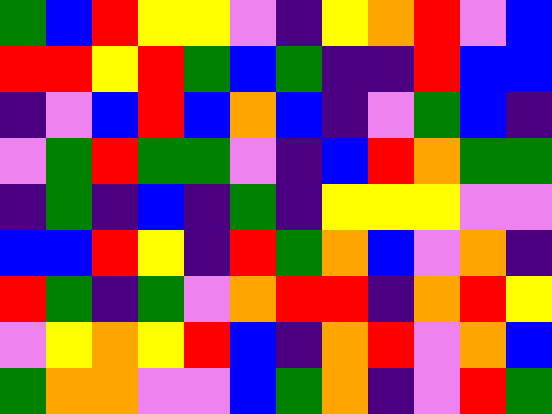[["green", "blue", "red", "yellow", "yellow", "violet", "indigo", "yellow", "orange", "red", "violet", "blue"], ["red", "red", "yellow", "red", "green", "blue", "green", "indigo", "indigo", "red", "blue", "blue"], ["indigo", "violet", "blue", "red", "blue", "orange", "blue", "indigo", "violet", "green", "blue", "indigo"], ["violet", "green", "red", "green", "green", "violet", "indigo", "blue", "red", "orange", "green", "green"], ["indigo", "green", "indigo", "blue", "indigo", "green", "indigo", "yellow", "yellow", "yellow", "violet", "violet"], ["blue", "blue", "red", "yellow", "indigo", "red", "green", "orange", "blue", "violet", "orange", "indigo"], ["red", "green", "indigo", "green", "violet", "orange", "red", "red", "indigo", "orange", "red", "yellow"], ["violet", "yellow", "orange", "yellow", "red", "blue", "indigo", "orange", "red", "violet", "orange", "blue"], ["green", "orange", "orange", "violet", "violet", "blue", "green", "orange", "indigo", "violet", "red", "green"]]